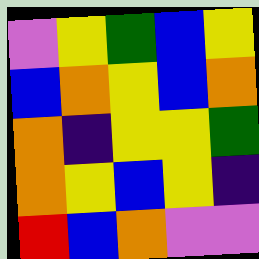[["violet", "yellow", "green", "blue", "yellow"], ["blue", "orange", "yellow", "blue", "orange"], ["orange", "indigo", "yellow", "yellow", "green"], ["orange", "yellow", "blue", "yellow", "indigo"], ["red", "blue", "orange", "violet", "violet"]]